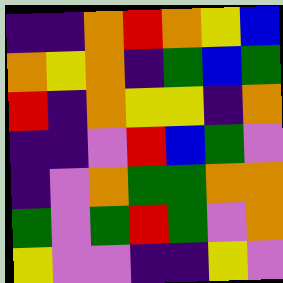[["indigo", "indigo", "orange", "red", "orange", "yellow", "blue"], ["orange", "yellow", "orange", "indigo", "green", "blue", "green"], ["red", "indigo", "orange", "yellow", "yellow", "indigo", "orange"], ["indigo", "indigo", "violet", "red", "blue", "green", "violet"], ["indigo", "violet", "orange", "green", "green", "orange", "orange"], ["green", "violet", "green", "red", "green", "violet", "orange"], ["yellow", "violet", "violet", "indigo", "indigo", "yellow", "violet"]]